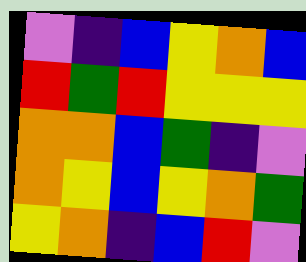[["violet", "indigo", "blue", "yellow", "orange", "blue"], ["red", "green", "red", "yellow", "yellow", "yellow"], ["orange", "orange", "blue", "green", "indigo", "violet"], ["orange", "yellow", "blue", "yellow", "orange", "green"], ["yellow", "orange", "indigo", "blue", "red", "violet"]]